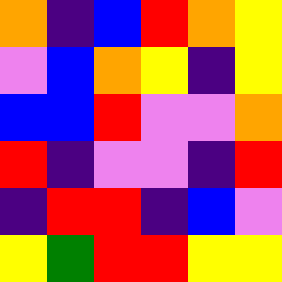[["orange", "indigo", "blue", "red", "orange", "yellow"], ["violet", "blue", "orange", "yellow", "indigo", "yellow"], ["blue", "blue", "red", "violet", "violet", "orange"], ["red", "indigo", "violet", "violet", "indigo", "red"], ["indigo", "red", "red", "indigo", "blue", "violet"], ["yellow", "green", "red", "red", "yellow", "yellow"]]